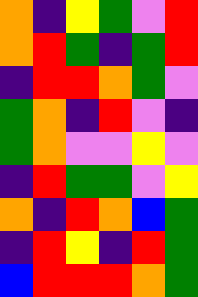[["orange", "indigo", "yellow", "green", "violet", "red"], ["orange", "red", "green", "indigo", "green", "red"], ["indigo", "red", "red", "orange", "green", "violet"], ["green", "orange", "indigo", "red", "violet", "indigo"], ["green", "orange", "violet", "violet", "yellow", "violet"], ["indigo", "red", "green", "green", "violet", "yellow"], ["orange", "indigo", "red", "orange", "blue", "green"], ["indigo", "red", "yellow", "indigo", "red", "green"], ["blue", "red", "red", "red", "orange", "green"]]